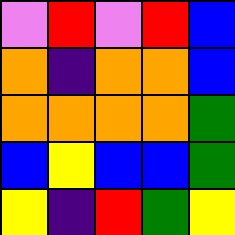[["violet", "red", "violet", "red", "blue"], ["orange", "indigo", "orange", "orange", "blue"], ["orange", "orange", "orange", "orange", "green"], ["blue", "yellow", "blue", "blue", "green"], ["yellow", "indigo", "red", "green", "yellow"]]